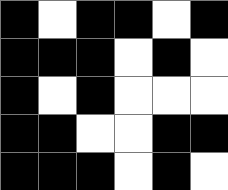[["black", "white", "black", "black", "white", "black"], ["black", "black", "black", "white", "black", "white"], ["black", "white", "black", "white", "white", "white"], ["black", "black", "white", "white", "black", "black"], ["black", "black", "black", "white", "black", "white"]]